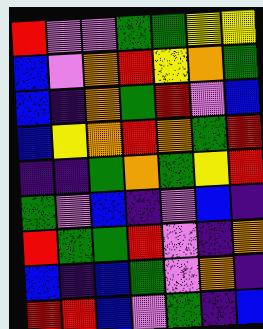[["red", "violet", "violet", "green", "green", "yellow", "yellow"], ["blue", "violet", "orange", "red", "yellow", "orange", "green"], ["blue", "indigo", "orange", "green", "red", "violet", "blue"], ["blue", "yellow", "orange", "red", "orange", "green", "red"], ["indigo", "indigo", "green", "orange", "green", "yellow", "red"], ["green", "violet", "blue", "indigo", "violet", "blue", "indigo"], ["red", "green", "green", "red", "violet", "indigo", "orange"], ["blue", "indigo", "blue", "green", "violet", "orange", "indigo"], ["red", "red", "blue", "violet", "green", "indigo", "blue"]]